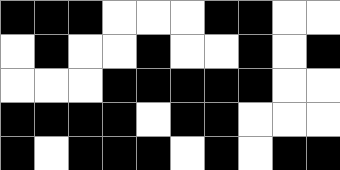[["black", "black", "black", "white", "white", "white", "black", "black", "white", "white"], ["white", "black", "white", "white", "black", "white", "white", "black", "white", "black"], ["white", "white", "white", "black", "black", "black", "black", "black", "white", "white"], ["black", "black", "black", "black", "white", "black", "black", "white", "white", "white"], ["black", "white", "black", "black", "black", "white", "black", "white", "black", "black"]]